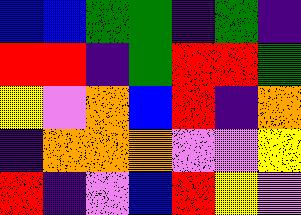[["blue", "blue", "green", "green", "indigo", "green", "indigo"], ["red", "red", "indigo", "green", "red", "red", "green"], ["yellow", "violet", "orange", "blue", "red", "indigo", "orange"], ["indigo", "orange", "orange", "orange", "violet", "violet", "yellow"], ["red", "indigo", "violet", "blue", "red", "yellow", "violet"]]